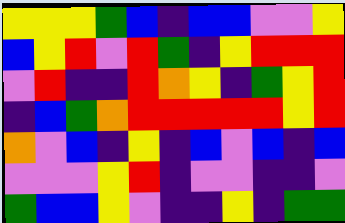[["yellow", "yellow", "yellow", "green", "blue", "indigo", "blue", "blue", "violet", "violet", "yellow"], ["blue", "yellow", "red", "violet", "red", "green", "indigo", "yellow", "red", "red", "red"], ["violet", "red", "indigo", "indigo", "red", "orange", "yellow", "indigo", "green", "yellow", "red"], ["indigo", "blue", "green", "orange", "red", "red", "red", "red", "red", "yellow", "red"], ["orange", "violet", "blue", "indigo", "yellow", "indigo", "blue", "violet", "blue", "indigo", "blue"], ["violet", "violet", "violet", "yellow", "red", "indigo", "violet", "violet", "indigo", "indigo", "violet"], ["green", "blue", "blue", "yellow", "violet", "indigo", "indigo", "yellow", "indigo", "green", "green"]]